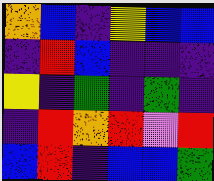[["orange", "blue", "indigo", "yellow", "blue", "blue"], ["indigo", "red", "blue", "indigo", "indigo", "indigo"], ["yellow", "indigo", "green", "indigo", "green", "indigo"], ["indigo", "red", "orange", "red", "violet", "red"], ["blue", "red", "indigo", "blue", "blue", "green"]]